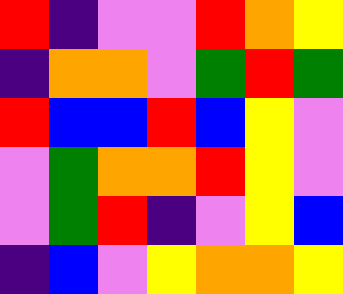[["red", "indigo", "violet", "violet", "red", "orange", "yellow"], ["indigo", "orange", "orange", "violet", "green", "red", "green"], ["red", "blue", "blue", "red", "blue", "yellow", "violet"], ["violet", "green", "orange", "orange", "red", "yellow", "violet"], ["violet", "green", "red", "indigo", "violet", "yellow", "blue"], ["indigo", "blue", "violet", "yellow", "orange", "orange", "yellow"]]